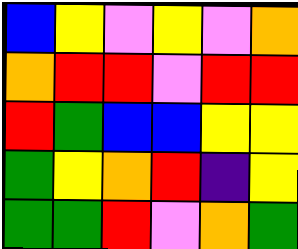[["blue", "yellow", "violet", "yellow", "violet", "orange"], ["orange", "red", "red", "violet", "red", "red"], ["red", "green", "blue", "blue", "yellow", "yellow"], ["green", "yellow", "orange", "red", "indigo", "yellow"], ["green", "green", "red", "violet", "orange", "green"]]